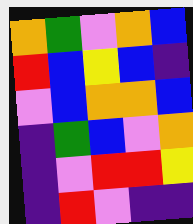[["orange", "green", "violet", "orange", "blue"], ["red", "blue", "yellow", "blue", "indigo"], ["violet", "blue", "orange", "orange", "blue"], ["indigo", "green", "blue", "violet", "orange"], ["indigo", "violet", "red", "red", "yellow"], ["indigo", "red", "violet", "indigo", "indigo"]]